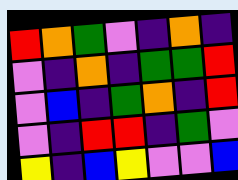[["red", "orange", "green", "violet", "indigo", "orange", "indigo"], ["violet", "indigo", "orange", "indigo", "green", "green", "red"], ["violet", "blue", "indigo", "green", "orange", "indigo", "red"], ["violet", "indigo", "red", "red", "indigo", "green", "violet"], ["yellow", "indigo", "blue", "yellow", "violet", "violet", "blue"]]